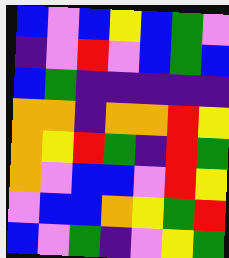[["blue", "violet", "blue", "yellow", "blue", "green", "violet"], ["indigo", "violet", "red", "violet", "blue", "green", "blue"], ["blue", "green", "indigo", "indigo", "indigo", "indigo", "indigo"], ["orange", "orange", "indigo", "orange", "orange", "red", "yellow"], ["orange", "yellow", "red", "green", "indigo", "red", "green"], ["orange", "violet", "blue", "blue", "violet", "red", "yellow"], ["violet", "blue", "blue", "orange", "yellow", "green", "red"], ["blue", "violet", "green", "indigo", "violet", "yellow", "green"]]